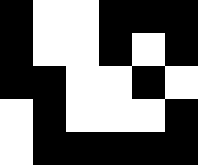[["black", "white", "white", "black", "black", "black"], ["black", "white", "white", "black", "white", "black"], ["black", "black", "white", "white", "black", "white"], ["white", "black", "white", "white", "white", "black"], ["white", "black", "black", "black", "black", "black"]]